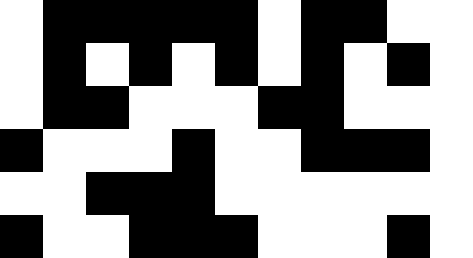[["white", "black", "black", "black", "black", "black", "white", "black", "black", "white", "white"], ["white", "black", "white", "black", "white", "black", "white", "black", "white", "black", "white"], ["white", "black", "black", "white", "white", "white", "black", "black", "white", "white", "white"], ["black", "white", "white", "white", "black", "white", "white", "black", "black", "black", "white"], ["white", "white", "black", "black", "black", "white", "white", "white", "white", "white", "white"], ["black", "white", "white", "black", "black", "black", "white", "white", "white", "black", "white"]]